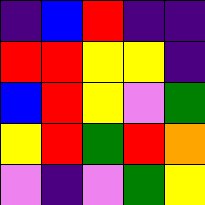[["indigo", "blue", "red", "indigo", "indigo"], ["red", "red", "yellow", "yellow", "indigo"], ["blue", "red", "yellow", "violet", "green"], ["yellow", "red", "green", "red", "orange"], ["violet", "indigo", "violet", "green", "yellow"]]